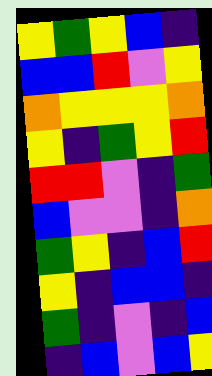[["yellow", "green", "yellow", "blue", "indigo"], ["blue", "blue", "red", "violet", "yellow"], ["orange", "yellow", "yellow", "yellow", "orange"], ["yellow", "indigo", "green", "yellow", "red"], ["red", "red", "violet", "indigo", "green"], ["blue", "violet", "violet", "indigo", "orange"], ["green", "yellow", "indigo", "blue", "red"], ["yellow", "indigo", "blue", "blue", "indigo"], ["green", "indigo", "violet", "indigo", "blue"], ["indigo", "blue", "violet", "blue", "yellow"]]